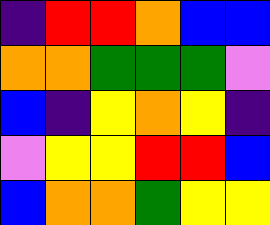[["indigo", "red", "red", "orange", "blue", "blue"], ["orange", "orange", "green", "green", "green", "violet"], ["blue", "indigo", "yellow", "orange", "yellow", "indigo"], ["violet", "yellow", "yellow", "red", "red", "blue"], ["blue", "orange", "orange", "green", "yellow", "yellow"]]